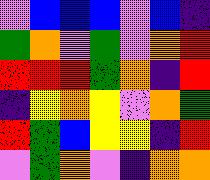[["violet", "blue", "blue", "blue", "violet", "blue", "indigo"], ["green", "orange", "violet", "green", "violet", "orange", "red"], ["red", "red", "red", "green", "orange", "indigo", "red"], ["indigo", "yellow", "orange", "yellow", "violet", "orange", "green"], ["red", "green", "blue", "yellow", "yellow", "indigo", "red"], ["violet", "green", "orange", "violet", "indigo", "orange", "orange"]]